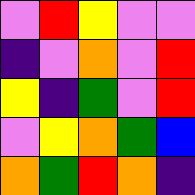[["violet", "red", "yellow", "violet", "violet"], ["indigo", "violet", "orange", "violet", "red"], ["yellow", "indigo", "green", "violet", "red"], ["violet", "yellow", "orange", "green", "blue"], ["orange", "green", "red", "orange", "indigo"]]